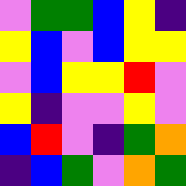[["violet", "green", "green", "blue", "yellow", "indigo"], ["yellow", "blue", "violet", "blue", "yellow", "yellow"], ["violet", "blue", "yellow", "yellow", "red", "violet"], ["yellow", "indigo", "violet", "violet", "yellow", "violet"], ["blue", "red", "violet", "indigo", "green", "orange"], ["indigo", "blue", "green", "violet", "orange", "green"]]